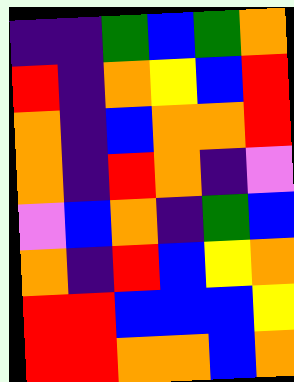[["indigo", "indigo", "green", "blue", "green", "orange"], ["red", "indigo", "orange", "yellow", "blue", "red"], ["orange", "indigo", "blue", "orange", "orange", "red"], ["orange", "indigo", "red", "orange", "indigo", "violet"], ["violet", "blue", "orange", "indigo", "green", "blue"], ["orange", "indigo", "red", "blue", "yellow", "orange"], ["red", "red", "blue", "blue", "blue", "yellow"], ["red", "red", "orange", "orange", "blue", "orange"]]